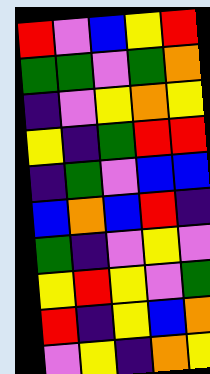[["red", "violet", "blue", "yellow", "red"], ["green", "green", "violet", "green", "orange"], ["indigo", "violet", "yellow", "orange", "yellow"], ["yellow", "indigo", "green", "red", "red"], ["indigo", "green", "violet", "blue", "blue"], ["blue", "orange", "blue", "red", "indigo"], ["green", "indigo", "violet", "yellow", "violet"], ["yellow", "red", "yellow", "violet", "green"], ["red", "indigo", "yellow", "blue", "orange"], ["violet", "yellow", "indigo", "orange", "yellow"]]